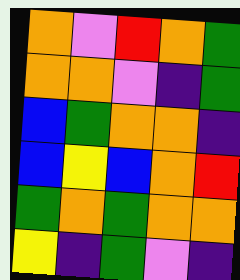[["orange", "violet", "red", "orange", "green"], ["orange", "orange", "violet", "indigo", "green"], ["blue", "green", "orange", "orange", "indigo"], ["blue", "yellow", "blue", "orange", "red"], ["green", "orange", "green", "orange", "orange"], ["yellow", "indigo", "green", "violet", "indigo"]]